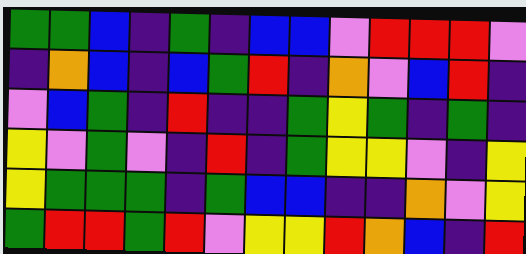[["green", "green", "blue", "indigo", "green", "indigo", "blue", "blue", "violet", "red", "red", "red", "violet"], ["indigo", "orange", "blue", "indigo", "blue", "green", "red", "indigo", "orange", "violet", "blue", "red", "indigo"], ["violet", "blue", "green", "indigo", "red", "indigo", "indigo", "green", "yellow", "green", "indigo", "green", "indigo"], ["yellow", "violet", "green", "violet", "indigo", "red", "indigo", "green", "yellow", "yellow", "violet", "indigo", "yellow"], ["yellow", "green", "green", "green", "indigo", "green", "blue", "blue", "indigo", "indigo", "orange", "violet", "yellow"], ["green", "red", "red", "green", "red", "violet", "yellow", "yellow", "red", "orange", "blue", "indigo", "red"]]